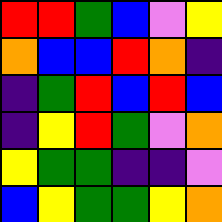[["red", "red", "green", "blue", "violet", "yellow"], ["orange", "blue", "blue", "red", "orange", "indigo"], ["indigo", "green", "red", "blue", "red", "blue"], ["indigo", "yellow", "red", "green", "violet", "orange"], ["yellow", "green", "green", "indigo", "indigo", "violet"], ["blue", "yellow", "green", "green", "yellow", "orange"]]